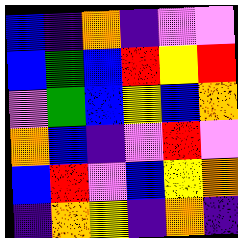[["blue", "indigo", "orange", "indigo", "violet", "violet"], ["blue", "green", "blue", "red", "yellow", "red"], ["violet", "green", "blue", "yellow", "blue", "orange"], ["orange", "blue", "indigo", "violet", "red", "violet"], ["blue", "red", "violet", "blue", "yellow", "orange"], ["indigo", "orange", "yellow", "indigo", "orange", "indigo"]]